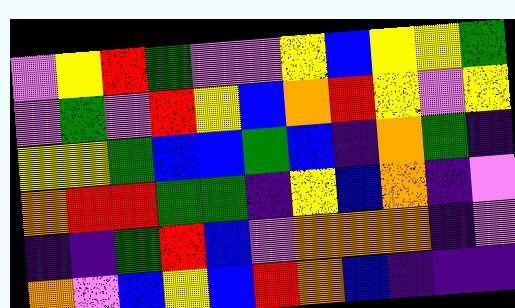[["violet", "yellow", "red", "green", "violet", "violet", "yellow", "blue", "yellow", "yellow", "green"], ["violet", "green", "violet", "red", "yellow", "blue", "orange", "red", "yellow", "violet", "yellow"], ["yellow", "yellow", "green", "blue", "blue", "green", "blue", "indigo", "orange", "green", "indigo"], ["orange", "red", "red", "green", "green", "indigo", "yellow", "blue", "orange", "indigo", "violet"], ["indigo", "indigo", "green", "red", "blue", "violet", "orange", "orange", "orange", "indigo", "violet"], ["orange", "violet", "blue", "yellow", "blue", "red", "orange", "blue", "indigo", "indigo", "indigo"]]